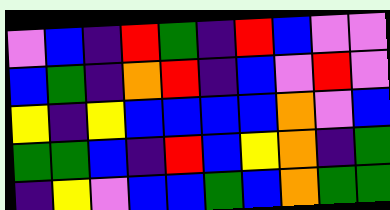[["violet", "blue", "indigo", "red", "green", "indigo", "red", "blue", "violet", "violet"], ["blue", "green", "indigo", "orange", "red", "indigo", "blue", "violet", "red", "violet"], ["yellow", "indigo", "yellow", "blue", "blue", "blue", "blue", "orange", "violet", "blue"], ["green", "green", "blue", "indigo", "red", "blue", "yellow", "orange", "indigo", "green"], ["indigo", "yellow", "violet", "blue", "blue", "green", "blue", "orange", "green", "green"]]